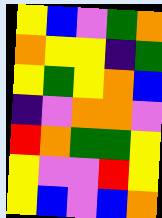[["yellow", "blue", "violet", "green", "orange"], ["orange", "yellow", "yellow", "indigo", "green"], ["yellow", "green", "yellow", "orange", "blue"], ["indigo", "violet", "orange", "orange", "violet"], ["red", "orange", "green", "green", "yellow"], ["yellow", "violet", "violet", "red", "yellow"], ["yellow", "blue", "violet", "blue", "orange"]]